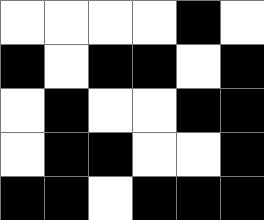[["white", "white", "white", "white", "black", "white"], ["black", "white", "black", "black", "white", "black"], ["white", "black", "white", "white", "black", "black"], ["white", "black", "black", "white", "white", "black"], ["black", "black", "white", "black", "black", "black"]]